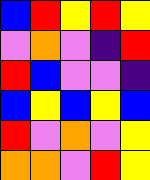[["blue", "red", "yellow", "red", "yellow"], ["violet", "orange", "violet", "indigo", "red"], ["red", "blue", "violet", "violet", "indigo"], ["blue", "yellow", "blue", "yellow", "blue"], ["red", "violet", "orange", "violet", "yellow"], ["orange", "orange", "violet", "red", "yellow"]]